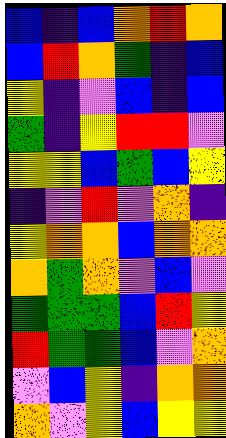[["blue", "indigo", "blue", "orange", "red", "orange"], ["blue", "red", "orange", "green", "indigo", "blue"], ["yellow", "indigo", "violet", "blue", "indigo", "blue"], ["green", "indigo", "yellow", "red", "red", "violet"], ["yellow", "yellow", "blue", "green", "blue", "yellow"], ["indigo", "violet", "red", "violet", "orange", "indigo"], ["yellow", "orange", "orange", "blue", "orange", "orange"], ["orange", "green", "orange", "violet", "blue", "violet"], ["green", "green", "green", "blue", "red", "yellow"], ["red", "green", "green", "blue", "violet", "orange"], ["violet", "blue", "yellow", "indigo", "orange", "orange"], ["orange", "violet", "yellow", "blue", "yellow", "yellow"]]